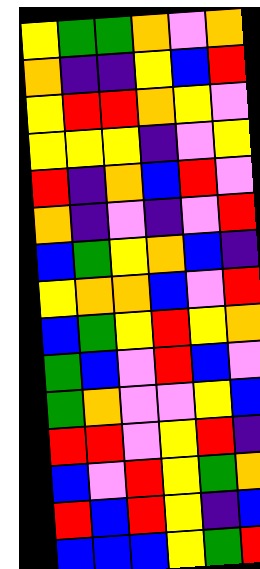[["yellow", "green", "green", "orange", "violet", "orange"], ["orange", "indigo", "indigo", "yellow", "blue", "red"], ["yellow", "red", "red", "orange", "yellow", "violet"], ["yellow", "yellow", "yellow", "indigo", "violet", "yellow"], ["red", "indigo", "orange", "blue", "red", "violet"], ["orange", "indigo", "violet", "indigo", "violet", "red"], ["blue", "green", "yellow", "orange", "blue", "indigo"], ["yellow", "orange", "orange", "blue", "violet", "red"], ["blue", "green", "yellow", "red", "yellow", "orange"], ["green", "blue", "violet", "red", "blue", "violet"], ["green", "orange", "violet", "violet", "yellow", "blue"], ["red", "red", "violet", "yellow", "red", "indigo"], ["blue", "violet", "red", "yellow", "green", "orange"], ["red", "blue", "red", "yellow", "indigo", "blue"], ["blue", "blue", "blue", "yellow", "green", "red"]]